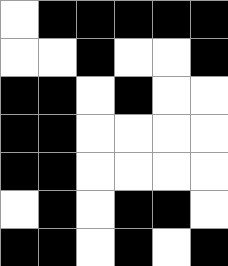[["white", "black", "black", "black", "black", "black"], ["white", "white", "black", "white", "white", "black"], ["black", "black", "white", "black", "white", "white"], ["black", "black", "white", "white", "white", "white"], ["black", "black", "white", "white", "white", "white"], ["white", "black", "white", "black", "black", "white"], ["black", "black", "white", "black", "white", "black"]]